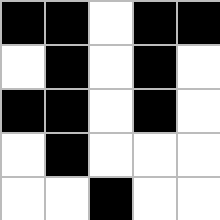[["black", "black", "white", "black", "black"], ["white", "black", "white", "black", "white"], ["black", "black", "white", "black", "white"], ["white", "black", "white", "white", "white"], ["white", "white", "black", "white", "white"]]